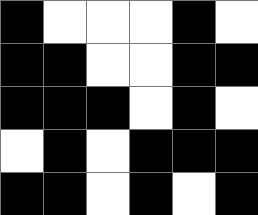[["black", "white", "white", "white", "black", "white"], ["black", "black", "white", "white", "black", "black"], ["black", "black", "black", "white", "black", "white"], ["white", "black", "white", "black", "black", "black"], ["black", "black", "white", "black", "white", "black"]]